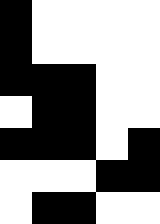[["black", "white", "white", "white", "white"], ["black", "white", "white", "white", "white"], ["black", "black", "black", "white", "white"], ["white", "black", "black", "white", "white"], ["black", "black", "black", "white", "black"], ["white", "white", "white", "black", "black"], ["white", "black", "black", "white", "white"]]